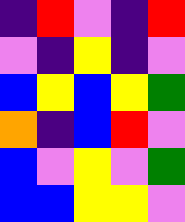[["indigo", "red", "violet", "indigo", "red"], ["violet", "indigo", "yellow", "indigo", "violet"], ["blue", "yellow", "blue", "yellow", "green"], ["orange", "indigo", "blue", "red", "violet"], ["blue", "violet", "yellow", "violet", "green"], ["blue", "blue", "yellow", "yellow", "violet"]]